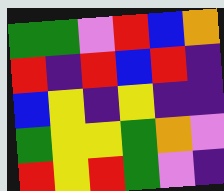[["green", "green", "violet", "red", "blue", "orange"], ["red", "indigo", "red", "blue", "red", "indigo"], ["blue", "yellow", "indigo", "yellow", "indigo", "indigo"], ["green", "yellow", "yellow", "green", "orange", "violet"], ["red", "yellow", "red", "green", "violet", "indigo"]]